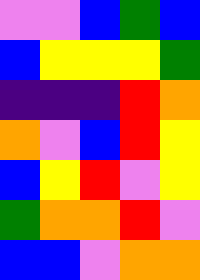[["violet", "violet", "blue", "green", "blue"], ["blue", "yellow", "yellow", "yellow", "green"], ["indigo", "indigo", "indigo", "red", "orange"], ["orange", "violet", "blue", "red", "yellow"], ["blue", "yellow", "red", "violet", "yellow"], ["green", "orange", "orange", "red", "violet"], ["blue", "blue", "violet", "orange", "orange"]]